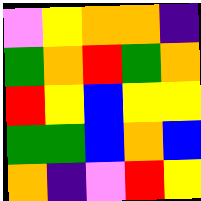[["violet", "yellow", "orange", "orange", "indigo"], ["green", "orange", "red", "green", "orange"], ["red", "yellow", "blue", "yellow", "yellow"], ["green", "green", "blue", "orange", "blue"], ["orange", "indigo", "violet", "red", "yellow"]]